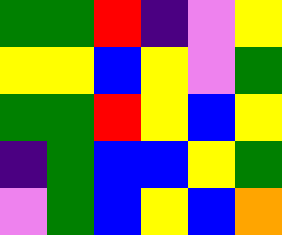[["green", "green", "red", "indigo", "violet", "yellow"], ["yellow", "yellow", "blue", "yellow", "violet", "green"], ["green", "green", "red", "yellow", "blue", "yellow"], ["indigo", "green", "blue", "blue", "yellow", "green"], ["violet", "green", "blue", "yellow", "blue", "orange"]]